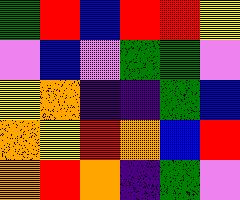[["green", "red", "blue", "red", "red", "yellow"], ["violet", "blue", "violet", "green", "green", "violet"], ["yellow", "orange", "indigo", "indigo", "green", "blue"], ["orange", "yellow", "red", "orange", "blue", "red"], ["orange", "red", "orange", "indigo", "green", "violet"]]